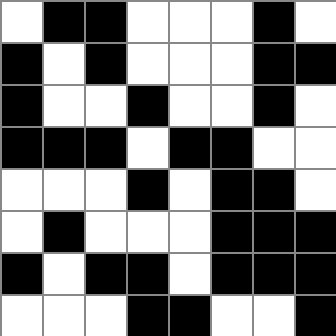[["white", "black", "black", "white", "white", "white", "black", "white"], ["black", "white", "black", "white", "white", "white", "black", "black"], ["black", "white", "white", "black", "white", "white", "black", "white"], ["black", "black", "black", "white", "black", "black", "white", "white"], ["white", "white", "white", "black", "white", "black", "black", "white"], ["white", "black", "white", "white", "white", "black", "black", "black"], ["black", "white", "black", "black", "white", "black", "black", "black"], ["white", "white", "white", "black", "black", "white", "white", "black"]]